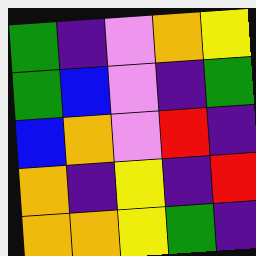[["green", "indigo", "violet", "orange", "yellow"], ["green", "blue", "violet", "indigo", "green"], ["blue", "orange", "violet", "red", "indigo"], ["orange", "indigo", "yellow", "indigo", "red"], ["orange", "orange", "yellow", "green", "indigo"]]